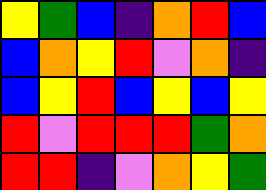[["yellow", "green", "blue", "indigo", "orange", "red", "blue"], ["blue", "orange", "yellow", "red", "violet", "orange", "indigo"], ["blue", "yellow", "red", "blue", "yellow", "blue", "yellow"], ["red", "violet", "red", "red", "red", "green", "orange"], ["red", "red", "indigo", "violet", "orange", "yellow", "green"]]